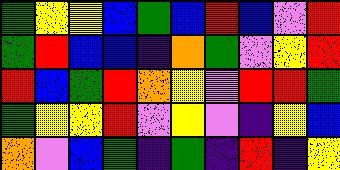[["green", "yellow", "yellow", "blue", "green", "blue", "red", "blue", "violet", "red"], ["green", "red", "blue", "blue", "indigo", "orange", "green", "violet", "yellow", "red"], ["red", "blue", "green", "red", "orange", "yellow", "violet", "red", "red", "green"], ["green", "yellow", "yellow", "red", "violet", "yellow", "violet", "indigo", "yellow", "blue"], ["orange", "violet", "blue", "green", "indigo", "green", "indigo", "red", "indigo", "yellow"]]